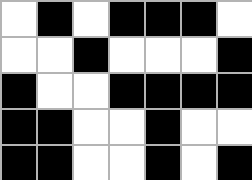[["white", "black", "white", "black", "black", "black", "white"], ["white", "white", "black", "white", "white", "white", "black"], ["black", "white", "white", "black", "black", "black", "black"], ["black", "black", "white", "white", "black", "white", "white"], ["black", "black", "white", "white", "black", "white", "black"]]